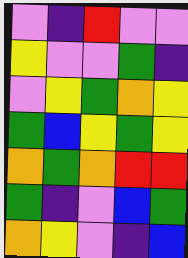[["violet", "indigo", "red", "violet", "violet"], ["yellow", "violet", "violet", "green", "indigo"], ["violet", "yellow", "green", "orange", "yellow"], ["green", "blue", "yellow", "green", "yellow"], ["orange", "green", "orange", "red", "red"], ["green", "indigo", "violet", "blue", "green"], ["orange", "yellow", "violet", "indigo", "blue"]]